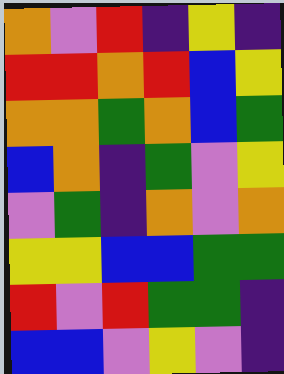[["orange", "violet", "red", "indigo", "yellow", "indigo"], ["red", "red", "orange", "red", "blue", "yellow"], ["orange", "orange", "green", "orange", "blue", "green"], ["blue", "orange", "indigo", "green", "violet", "yellow"], ["violet", "green", "indigo", "orange", "violet", "orange"], ["yellow", "yellow", "blue", "blue", "green", "green"], ["red", "violet", "red", "green", "green", "indigo"], ["blue", "blue", "violet", "yellow", "violet", "indigo"]]